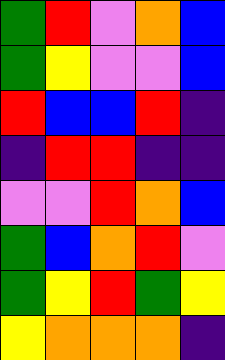[["green", "red", "violet", "orange", "blue"], ["green", "yellow", "violet", "violet", "blue"], ["red", "blue", "blue", "red", "indigo"], ["indigo", "red", "red", "indigo", "indigo"], ["violet", "violet", "red", "orange", "blue"], ["green", "blue", "orange", "red", "violet"], ["green", "yellow", "red", "green", "yellow"], ["yellow", "orange", "orange", "orange", "indigo"]]